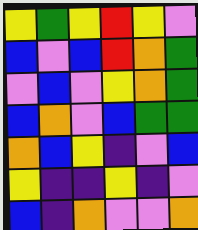[["yellow", "green", "yellow", "red", "yellow", "violet"], ["blue", "violet", "blue", "red", "orange", "green"], ["violet", "blue", "violet", "yellow", "orange", "green"], ["blue", "orange", "violet", "blue", "green", "green"], ["orange", "blue", "yellow", "indigo", "violet", "blue"], ["yellow", "indigo", "indigo", "yellow", "indigo", "violet"], ["blue", "indigo", "orange", "violet", "violet", "orange"]]